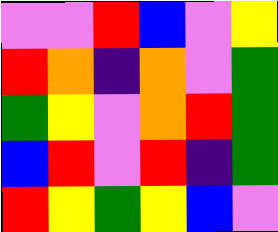[["violet", "violet", "red", "blue", "violet", "yellow"], ["red", "orange", "indigo", "orange", "violet", "green"], ["green", "yellow", "violet", "orange", "red", "green"], ["blue", "red", "violet", "red", "indigo", "green"], ["red", "yellow", "green", "yellow", "blue", "violet"]]